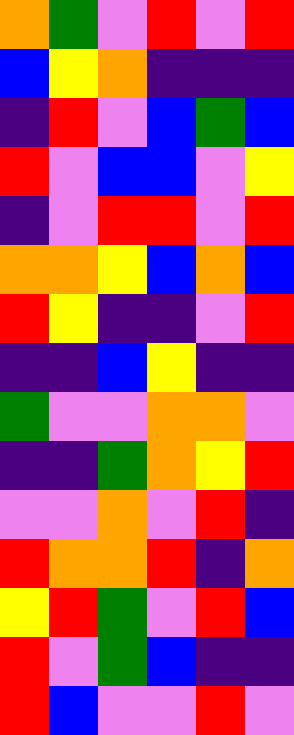[["orange", "green", "violet", "red", "violet", "red"], ["blue", "yellow", "orange", "indigo", "indigo", "indigo"], ["indigo", "red", "violet", "blue", "green", "blue"], ["red", "violet", "blue", "blue", "violet", "yellow"], ["indigo", "violet", "red", "red", "violet", "red"], ["orange", "orange", "yellow", "blue", "orange", "blue"], ["red", "yellow", "indigo", "indigo", "violet", "red"], ["indigo", "indigo", "blue", "yellow", "indigo", "indigo"], ["green", "violet", "violet", "orange", "orange", "violet"], ["indigo", "indigo", "green", "orange", "yellow", "red"], ["violet", "violet", "orange", "violet", "red", "indigo"], ["red", "orange", "orange", "red", "indigo", "orange"], ["yellow", "red", "green", "violet", "red", "blue"], ["red", "violet", "green", "blue", "indigo", "indigo"], ["red", "blue", "violet", "violet", "red", "violet"]]